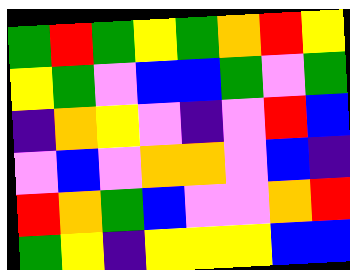[["green", "red", "green", "yellow", "green", "orange", "red", "yellow"], ["yellow", "green", "violet", "blue", "blue", "green", "violet", "green"], ["indigo", "orange", "yellow", "violet", "indigo", "violet", "red", "blue"], ["violet", "blue", "violet", "orange", "orange", "violet", "blue", "indigo"], ["red", "orange", "green", "blue", "violet", "violet", "orange", "red"], ["green", "yellow", "indigo", "yellow", "yellow", "yellow", "blue", "blue"]]